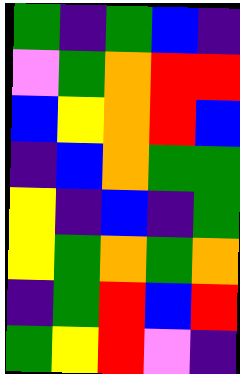[["green", "indigo", "green", "blue", "indigo"], ["violet", "green", "orange", "red", "red"], ["blue", "yellow", "orange", "red", "blue"], ["indigo", "blue", "orange", "green", "green"], ["yellow", "indigo", "blue", "indigo", "green"], ["yellow", "green", "orange", "green", "orange"], ["indigo", "green", "red", "blue", "red"], ["green", "yellow", "red", "violet", "indigo"]]